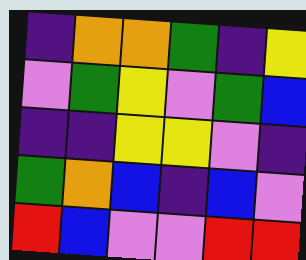[["indigo", "orange", "orange", "green", "indigo", "yellow"], ["violet", "green", "yellow", "violet", "green", "blue"], ["indigo", "indigo", "yellow", "yellow", "violet", "indigo"], ["green", "orange", "blue", "indigo", "blue", "violet"], ["red", "blue", "violet", "violet", "red", "red"]]